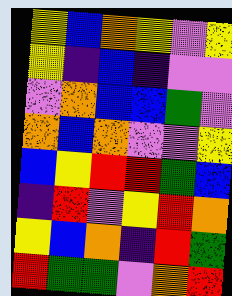[["yellow", "blue", "orange", "yellow", "violet", "yellow"], ["yellow", "indigo", "blue", "indigo", "violet", "violet"], ["violet", "orange", "blue", "blue", "green", "violet"], ["orange", "blue", "orange", "violet", "violet", "yellow"], ["blue", "yellow", "red", "red", "green", "blue"], ["indigo", "red", "violet", "yellow", "red", "orange"], ["yellow", "blue", "orange", "indigo", "red", "green"], ["red", "green", "green", "violet", "orange", "red"]]